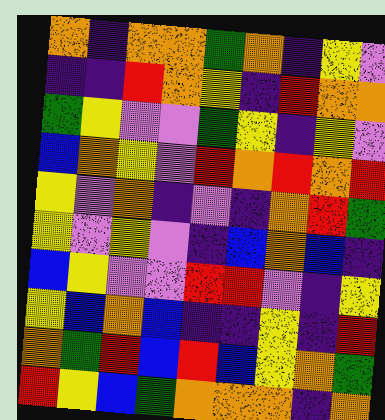[["orange", "indigo", "orange", "orange", "green", "orange", "indigo", "yellow", "violet"], ["indigo", "indigo", "red", "orange", "yellow", "indigo", "red", "orange", "orange"], ["green", "yellow", "violet", "violet", "green", "yellow", "indigo", "yellow", "violet"], ["blue", "orange", "yellow", "violet", "red", "orange", "red", "orange", "red"], ["yellow", "violet", "orange", "indigo", "violet", "indigo", "orange", "red", "green"], ["yellow", "violet", "yellow", "violet", "indigo", "blue", "orange", "blue", "indigo"], ["blue", "yellow", "violet", "violet", "red", "red", "violet", "indigo", "yellow"], ["yellow", "blue", "orange", "blue", "indigo", "indigo", "yellow", "indigo", "red"], ["orange", "green", "red", "blue", "red", "blue", "yellow", "orange", "green"], ["red", "yellow", "blue", "green", "orange", "orange", "orange", "indigo", "orange"]]